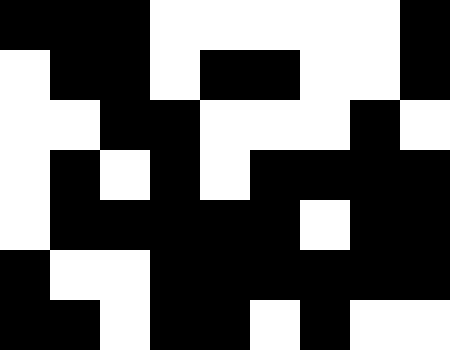[["black", "black", "black", "white", "white", "white", "white", "white", "black"], ["white", "black", "black", "white", "black", "black", "white", "white", "black"], ["white", "white", "black", "black", "white", "white", "white", "black", "white"], ["white", "black", "white", "black", "white", "black", "black", "black", "black"], ["white", "black", "black", "black", "black", "black", "white", "black", "black"], ["black", "white", "white", "black", "black", "black", "black", "black", "black"], ["black", "black", "white", "black", "black", "white", "black", "white", "white"]]